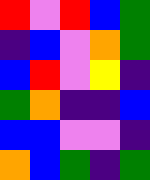[["red", "violet", "red", "blue", "green"], ["indigo", "blue", "violet", "orange", "green"], ["blue", "red", "violet", "yellow", "indigo"], ["green", "orange", "indigo", "indigo", "blue"], ["blue", "blue", "violet", "violet", "indigo"], ["orange", "blue", "green", "indigo", "green"]]